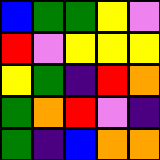[["blue", "green", "green", "yellow", "violet"], ["red", "violet", "yellow", "yellow", "yellow"], ["yellow", "green", "indigo", "red", "orange"], ["green", "orange", "red", "violet", "indigo"], ["green", "indigo", "blue", "orange", "orange"]]